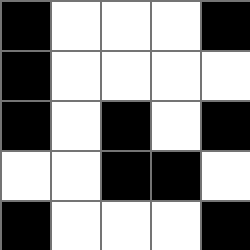[["black", "white", "white", "white", "black"], ["black", "white", "white", "white", "white"], ["black", "white", "black", "white", "black"], ["white", "white", "black", "black", "white"], ["black", "white", "white", "white", "black"]]